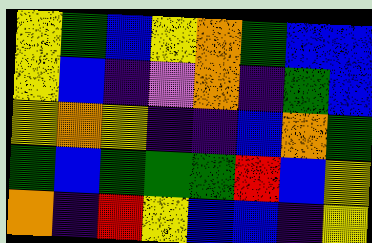[["yellow", "green", "blue", "yellow", "orange", "green", "blue", "blue"], ["yellow", "blue", "indigo", "violet", "orange", "indigo", "green", "blue"], ["yellow", "orange", "yellow", "indigo", "indigo", "blue", "orange", "green"], ["green", "blue", "green", "green", "green", "red", "blue", "yellow"], ["orange", "indigo", "red", "yellow", "blue", "blue", "indigo", "yellow"]]